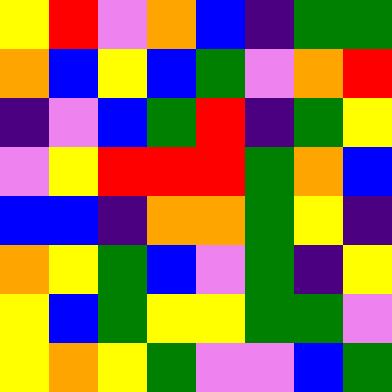[["yellow", "red", "violet", "orange", "blue", "indigo", "green", "green"], ["orange", "blue", "yellow", "blue", "green", "violet", "orange", "red"], ["indigo", "violet", "blue", "green", "red", "indigo", "green", "yellow"], ["violet", "yellow", "red", "red", "red", "green", "orange", "blue"], ["blue", "blue", "indigo", "orange", "orange", "green", "yellow", "indigo"], ["orange", "yellow", "green", "blue", "violet", "green", "indigo", "yellow"], ["yellow", "blue", "green", "yellow", "yellow", "green", "green", "violet"], ["yellow", "orange", "yellow", "green", "violet", "violet", "blue", "green"]]